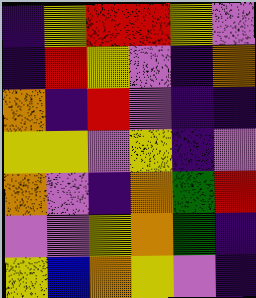[["indigo", "yellow", "red", "red", "yellow", "violet"], ["indigo", "red", "yellow", "violet", "indigo", "orange"], ["orange", "indigo", "red", "violet", "indigo", "indigo"], ["yellow", "yellow", "violet", "yellow", "indigo", "violet"], ["orange", "violet", "indigo", "orange", "green", "red"], ["violet", "violet", "yellow", "orange", "green", "indigo"], ["yellow", "blue", "orange", "yellow", "violet", "indigo"]]